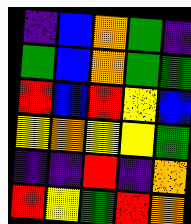[["indigo", "blue", "orange", "green", "indigo"], ["green", "blue", "orange", "green", "green"], ["red", "blue", "red", "yellow", "blue"], ["yellow", "orange", "yellow", "yellow", "green"], ["indigo", "indigo", "red", "indigo", "orange"], ["red", "yellow", "green", "red", "orange"]]